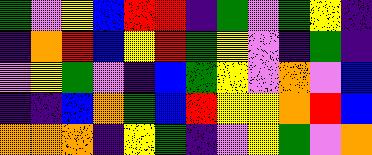[["green", "violet", "yellow", "blue", "red", "red", "indigo", "green", "violet", "green", "yellow", "indigo"], ["indigo", "orange", "red", "blue", "yellow", "red", "green", "yellow", "violet", "indigo", "green", "indigo"], ["violet", "yellow", "green", "violet", "indigo", "blue", "green", "yellow", "violet", "orange", "violet", "blue"], ["indigo", "indigo", "blue", "orange", "green", "blue", "red", "yellow", "yellow", "orange", "red", "blue"], ["orange", "orange", "orange", "indigo", "yellow", "green", "indigo", "violet", "yellow", "green", "violet", "orange"]]